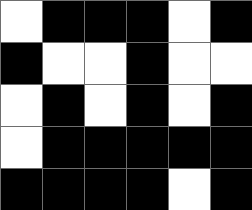[["white", "black", "black", "black", "white", "black"], ["black", "white", "white", "black", "white", "white"], ["white", "black", "white", "black", "white", "black"], ["white", "black", "black", "black", "black", "black"], ["black", "black", "black", "black", "white", "black"]]